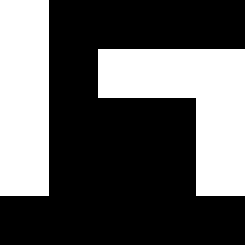[["white", "black", "black", "black", "black"], ["white", "black", "white", "white", "white"], ["white", "black", "black", "black", "white"], ["white", "black", "black", "black", "white"], ["black", "black", "black", "black", "black"]]